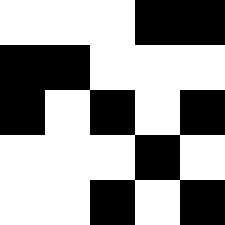[["white", "white", "white", "black", "black"], ["black", "black", "white", "white", "white"], ["black", "white", "black", "white", "black"], ["white", "white", "white", "black", "white"], ["white", "white", "black", "white", "black"]]